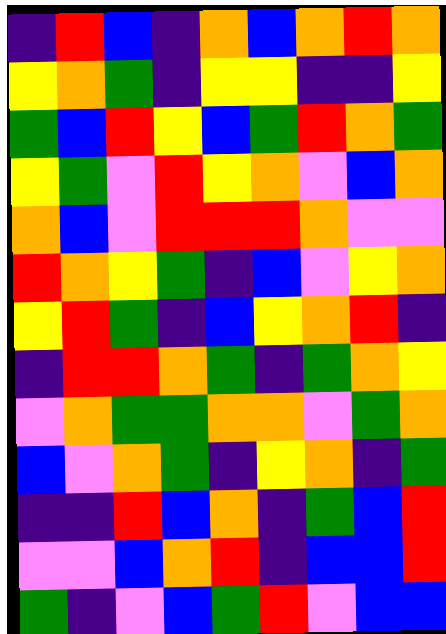[["indigo", "red", "blue", "indigo", "orange", "blue", "orange", "red", "orange"], ["yellow", "orange", "green", "indigo", "yellow", "yellow", "indigo", "indigo", "yellow"], ["green", "blue", "red", "yellow", "blue", "green", "red", "orange", "green"], ["yellow", "green", "violet", "red", "yellow", "orange", "violet", "blue", "orange"], ["orange", "blue", "violet", "red", "red", "red", "orange", "violet", "violet"], ["red", "orange", "yellow", "green", "indigo", "blue", "violet", "yellow", "orange"], ["yellow", "red", "green", "indigo", "blue", "yellow", "orange", "red", "indigo"], ["indigo", "red", "red", "orange", "green", "indigo", "green", "orange", "yellow"], ["violet", "orange", "green", "green", "orange", "orange", "violet", "green", "orange"], ["blue", "violet", "orange", "green", "indigo", "yellow", "orange", "indigo", "green"], ["indigo", "indigo", "red", "blue", "orange", "indigo", "green", "blue", "red"], ["violet", "violet", "blue", "orange", "red", "indigo", "blue", "blue", "red"], ["green", "indigo", "violet", "blue", "green", "red", "violet", "blue", "blue"]]